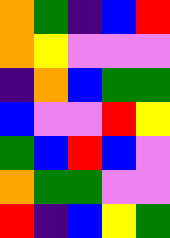[["orange", "green", "indigo", "blue", "red"], ["orange", "yellow", "violet", "violet", "violet"], ["indigo", "orange", "blue", "green", "green"], ["blue", "violet", "violet", "red", "yellow"], ["green", "blue", "red", "blue", "violet"], ["orange", "green", "green", "violet", "violet"], ["red", "indigo", "blue", "yellow", "green"]]